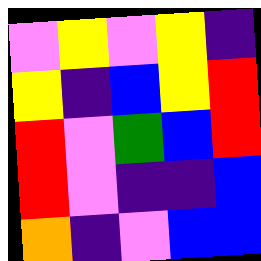[["violet", "yellow", "violet", "yellow", "indigo"], ["yellow", "indigo", "blue", "yellow", "red"], ["red", "violet", "green", "blue", "red"], ["red", "violet", "indigo", "indigo", "blue"], ["orange", "indigo", "violet", "blue", "blue"]]